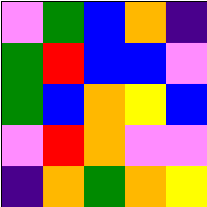[["violet", "green", "blue", "orange", "indigo"], ["green", "red", "blue", "blue", "violet"], ["green", "blue", "orange", "yellow", "blue"], ["violet", "red", "orange", "violet", "violet"], ["indigo", "orange", "green", "orange", "yellow"]]